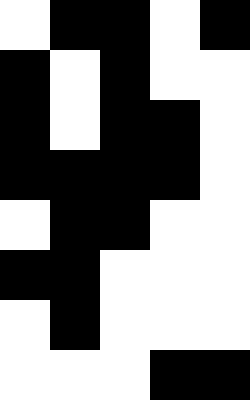[["white", "black", "black", "white", "black"], ["black", "white", "black", "white", "white"], ["black", "white", "black", "black", "white"], ["black", "black", "black", "black", "white"], ["white", "black", "black", "white", "white"], ["black", "black", "white", "white", "white"], ["white", "black", "white", "white", "white"], ["white", "white", "white", "black", "black"]]